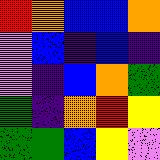[["red", "orange", "blue", "blue", "orange"], ["violet", "blue", "indigo", "blue", "indigo"], ["violet", "indigo", "blue", "orange", "green"], ["green", "indigo", "orange", "red", "yellow"], ["green", "green", "blue", "yellow", "violet"]]